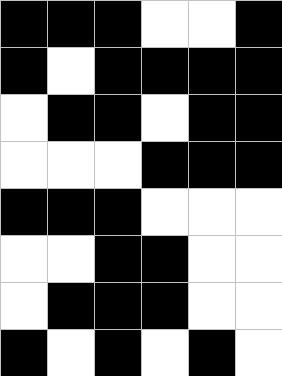[["black", "black", "black", "white", "white", "black"], ["black", "white", "black", "black", "black", "black"], ["white", "black", "black", "white", "black", "black"], ["white", "white", "white", "black", "black", "black"], ["black", "black", "black", "white", "white", "white"], ["white", "white", "black", "black", "white", "white"], ["white", "black", "black", "black", "white", "white"], ["black", "white", "black", "white", "black", "white"]]